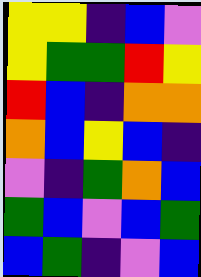[["yellow", "yellow", "indigo", "blue", "violet"], ["yellow", "green", "green", "red", "yellow"], ["red", "blue", "indigo", "orange", "orange"], ["orange", "blue", "yellow", "blue", "indigo"], ["violet", "indigo", "green", "orange", "blue"], ["green", "blue", "violet", "blue", "green"], ["blue", "green", "indigo", "violet", "blue"]]